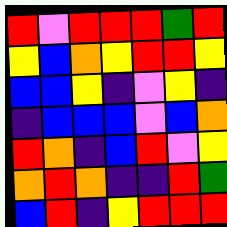[["red", "violet", "red", "red", "red", "green", "red"], ["yellow", "blue", "orange", "yellow", "red", "red", "yellow"], ["blue", "blue", "yellow", "indigo", "violet", "yellow", "indigo"], ["indigo", "blue", "blue", "blue", "violet", "blue", "orange"], ["red", "orange", "indigo", "blue", "red", "violet", "yellow"], ["orange", "red", "orange", "indigo", "indigo", "red", "green"], ["blue", "red", "indigo", "yellow", "red", "red", "red"]]